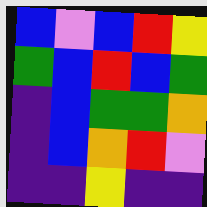[["blue", "violet", "blue", "red", "yellow"], ["green", "blue", "red", "blue", "green"], ["indigo", "blue", "green", "green", "orange"], ["indigo", "blue", "orange", "red", "violet"], ["indigo", "indigo", "yellow", "indigo", "indigo"]]